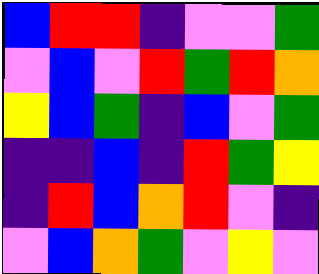[["blue", "red", "red", "indigo", "violet", "violet", "green"], ["violet", "blue", "violet", "red", "green", "red", "orange"], ["yellow", "blue", "green", "indigo", "blue", "violet", "green"], ["indigo", "indigo", "blue", "indigo", "red", "green", "yellow"], ["indigo", "red", "blue", "orange", "red", "violet", "indigo"], ["violet", "blue", "orange", "green", "violet", "yellow", "violet"]]